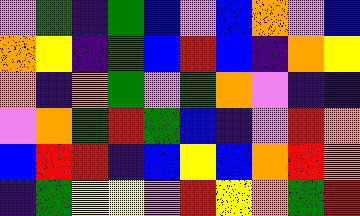[["violet", "green", "indigo", "green", "blue", "violet", "blue", "orange", "violet", "blue"], ["orange", "yellow", "indigo", "green", "blue", "red", "blue", "indigo", "orange", "yellow"], ["orange", "indigo", "orange", "green", "violet", "green", "orange", "violet", "indigo", "indigo"], ["violet", "orange", "green", "red", "green", "blue", "indigo", "violet", "red", "orange"], ["blue", "red", "red", "indigo", "blue", "yellow", "blue", "orange", "red", "orange"], ["indigo", "green", "yellow", "yellow", "violet", "red", "yellow", "orange", "green", "red"]]